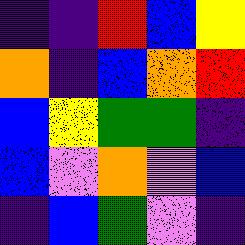[["indigo", "indigo", "red", "blue", "yellow"], ["orange", "indigo", "blue", "orange", "red"], ["blue", "yellow", "green", "green", "indigo"], ["blue", "violet", "orange", "violet", "blue"], ["indigo", "blue", "green", "violet", "indigo"]]